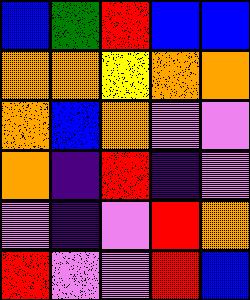[["blue", "green", "red", "blue", "blue"], ["orange", "orange", "yellow", "orange", "orange"], ["orange", "blue", "orange", "violet", "violet"], ["orange", "indigo", "red", "indigo", "violet"], ["violet", "indigo", "violet", "red", "orange"], ["red", "violet", "violet", "red", "blue"]]